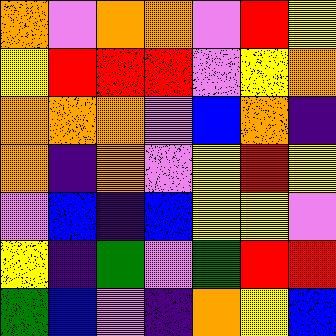[["orange", "violet", "orange", "orange", "violet", "red", "yellow"], ["yellow", "red", "red", "red", "violet", "yellow", "orange"], ["orange", "orange", "orange", "violet", "blue", "orange", "indigo"], ["orange", "indigo", "orange", "violet", "yellow", "red", "yellow"], ["violet", "blue", "indigo", "blue", "yellow", "yellow", "violet"], ["yellow", "indigo", "green", "violet", "green", "red", "red"], ["green", "blue", "violet", "indigo", "orange", "yellow", "blue"]]